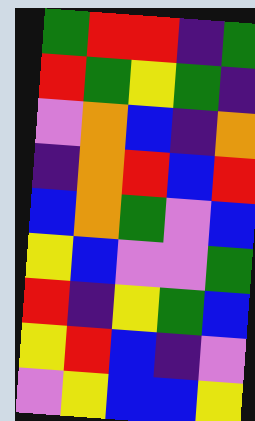[["green", "red", "red", "indigo", "green"], ["red", "green", "yellow", "green", "indigo"], ["violet", "orange", "blue", "indigo", "orange"], ["indigo", "orange", "red", "blue", "red"], ["blue", "orange", "green", "violet", "blue"], ["yellow", "blue", "violet", "violet", "green"], ["red", "indigo", "yellow", "green", "blue"], ["yellow", "red", "blue", "indigo", "violet"], ["violet", "yellow", "blue", "blue", "yellow"]]